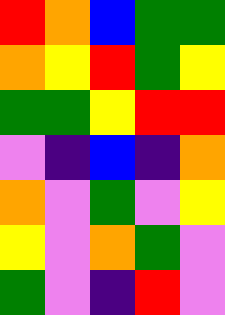[["red", "orange", "blue", "green", "green"], ["orange", "yellow", "red", "green", "yellow"], ["green", "green", "yellow", "red", "red"], ["violet", "indigo", "blue", "indigo", "orange"], ["orange", "violet", "green", "violet", "yellow"], ["yellow", "violet", "orange", "green", "violet"], ["green", "violet", "indigo", "red", "violet"]]